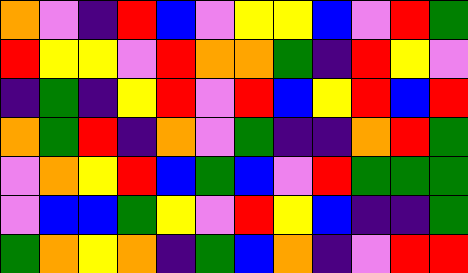[["orange", "violet", "indigo", "red", "blue", "violet", "yellow", "yellow", "blue", "violet", "red", "green"], ["red", "yellow", "yellow", "violet", "red", "orange", "orange", "green", "indigo", "red", "yellow", "violet"], ["indigo", "green", "indigo", "yellow", "red", "violet", "red", "blue", "yellow", "red", "blue", "red"], ["orange", "green", "red", "indigo", "orange", "violet", "green", "indigo", "indigo", "orange", "red", "green"], ["violet", "orange", "yellow", "red", "blue", "green", "blue", "violet", "red", "green", "green", "green"], ["violet", "blue", "blue", "green", "yellow", "violet", "red", "yellow", "blue", "indigo", "indigo", "green"], ["green", "orange", "yellow", "orange", "indigo", "green", "blue", "orange", "indigo", "violet", "red", "red"]]